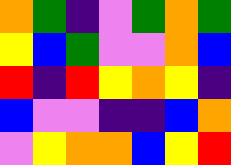[["orange", "green", "indigo", "violet", "green", "orange", "green"], ["yellow", "blue", "green", "violet", "violet", "orange", "blue"], ["red", "indigo", "red", "yellow", "orange", "yellow", "indigo"], ["blue", "violet", "violet", "indigo", "indigo", "blue", "orange"], ["violet", "yellow", "orange", "orange", "blue", "yellow", "red"]]